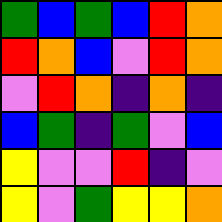[["green", "blue", "green", "blue", "red", "orange"], ["red", "orange", "blue", "violet", "red", "orange"], ["violet", "red", "orange", "indigo", "orange", "indigo"], ["blue", "green", "indigo", "green", "violet", "blue"], ["yellow", "violet", "violet", "red", "indigo", "violet"], ["yellow", "violet", "green", "yellow", "yellow", "orange"]]